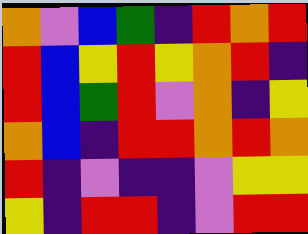[["orange", "violet", "blue", "green", "indigo", "red", "orange", "red"], ["red", "blue", "yellow", "red", "yellow", "orange", "red", "indigo"], ["red", "blue", "green", "red", "violet", "orange", "indigo", "yellow"], ["orange", "blue", "indigo", "red", "red", "orange", "red", "orange"], ["red", "indigo", "violet", "indigo", "indigo", "violet", "yellow", "yellow"], ["yellow", "indigo", "red", "red", "indigo", "violet", "red", "red"]]